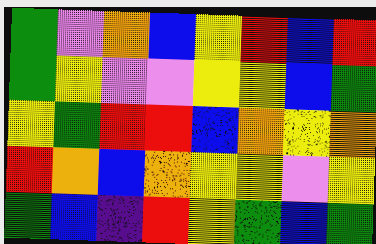[["green", "violet", "orange", "blue", "yellow", "red", "blue", "red"], ["green", "yellow", "violet", "violet", "yellow", "yellow", "blue", "green"], ["yellow", "green", "red", "red", "blue", "orange", "yellow", "orange"], ["red", "orange", "blue", "orange", "yellow", "yellow", "violet", "yellow"], ["green", "blue", "indigo", "red", "yellow", "green", "blue", "green"]]